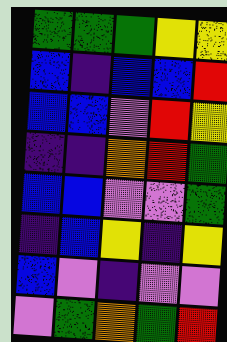[["green", "green", "green", "yellow", "yellow"], ["blue", "indigo", "blue", "blue", "red"], ["blue", "blue", "violet", "red", "yellow"], ["indigo", "indigo", "orange", "red", "green"], ["blue", "blue", "violet", "violet", "green"], ["indigo", "blue", "yellow", "indigo", "yellow"], ["blue", "violet", "indigo", "violet", "violet"], ["violet", "green", "orange", "green", "red"]]